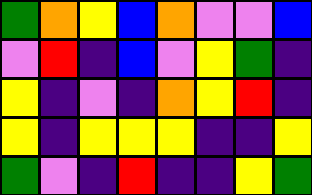[["green", "orange", "yellow", "blue", "orange", "violet", "violet", "blue"], ["violet", "red", "indigo", "blue", "violet", "yellow", "green", "indigo"], ["yellow", "indigo", "violet", "indigo", "orange", "yellow", "red", "indigo"], ["yellow", "indigo", "yellow", "yellow", "yellow", "indigo", "indigo", "yellow"], ["green", "violet", "indigo", "red", "indigo", "indigo", "yellow", "green"]]